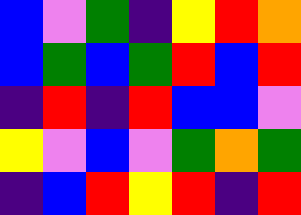[["blue", "violet", "green", "indigo", "yellow", "red", "orange"], ["blue", "green", "blue", "green", "red", "blue", "red"], ["indigo", "red", "indigo", "red", "blue", "blue", "violet"], ["yellow", "violet", "blue", "violet", "green", "orange", "green"], ["indigo", "blue", "red", "yellow", "red", "indigo", "red"]]